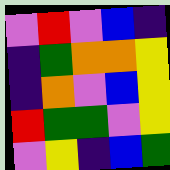[["violet", "red", "violet", "blue", "indigo"], ["indigo", "green", "orange", "orange", "yellow"], ["indigo", "orange", "violet", "blue", "yellow"], ["red", "green", "green", "violet", "yellow"], ["violet", "yellow", "indigo", "blue", "green"]]